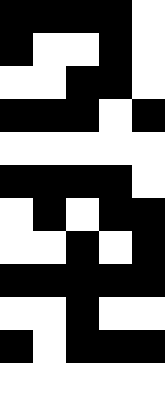[["black", "black", "black", "black", "white"], ["black", "white", "white", "black", "white"], ["white", "white", "black", "black", "white"], ["black", "black", "black", "white", "black"], ["white", "white", "white", "white", "white"], ["black", "black", "black", "black", "white"], ["white", "black", "white", "black", "black"], ["white", "white", "black", "white", "black"], ["black", "black", "black", "black", "black"], ["white", "white", "black", "white", "white"], ["black", "white", "black", "black", "black"], ["white", "white", "white", "white", "white"]]